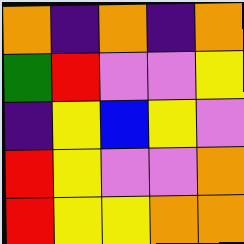[["orange", "indigo", "orange", "indigo", "orange"], ["green", "red", "violet", "violet", "yellow"], ["indigo", "yellow", "blue", "yellow", "violet"], ["red", "yellow", "violet", "violet", "orange"], ["red", "yellow", "yellow", "orange", "orange"]]